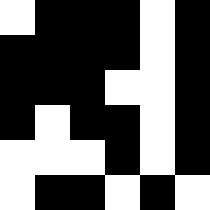[["white", "black", "black", "black", "white", "black"], ["black", "black", "black", "black", "white", "black"], ["black", "black", "black", "white", "white", "black"], ["black", "white", "black", "black", "white", "black"], ["white", "white", "white", "black", "white", "black"], ["white", "black", "black", "white", "black", "white"]]